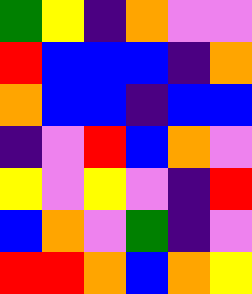[["green", "yellow", "indigo", "orange", "violet", "violet"], ["red", "blue", "blue", "blue", "indigo", "orange"], ["orange", "blue", "blue", "indigo", "blue", "blue"], ["indigo", "violet", "red", "blue", "orange", "violet"], ["yellow", "violet", "yellow", "violet", "indigo", "red"], ["blue", "orange", "violet", "green", "indigo", "violet"], ["red", "red", "orange", "blue", "orange", "yellow"]]